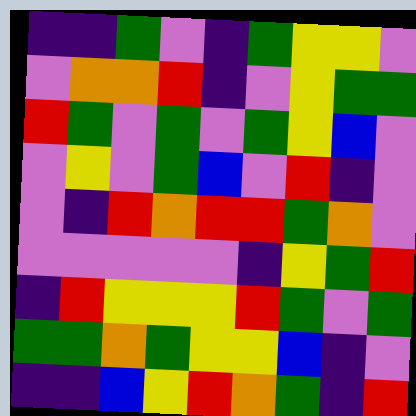[["indigo", "indigo", "green", "violet", "indigo", "green", "yellow", "yellow", "violet"], ["violet", "orange", "orange", "red", "indigo", "violet", "yellow", "green", "green"], ["red", "green", "violet", "green", "violet", "green", "yellow", "blue", "violet"], ["violet", "yellow", "violet", "green", "blue", "violet", "red", "indigo", "violet"], ["violet", "indigo", "red", "orange", "red", "red", "green", "orange", "violet"], ["violet", "violet", "violet", "violet", "violet", "indigo", "yellow", "green", "red"], ["indigo", "red", "yellow", "yellow", "yellow", "red", "green", "violet", "green"], ["green", "green", "orange", "green", "yellow", "yellow", "blue", "indigo", "violet"], ["indigo", "indigo", "blue", "yellow", "red", "orange", "green", "indigo", "red"]]